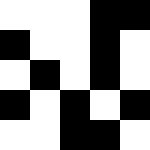[["white", "white", "white", "black", "black"], ["black", "white", "white", "black", "white"], ["white", "black", "white", "black", "white"], ["black", "white", "black", "white", "black"], ["white", "white", "black", "black", "white"]]